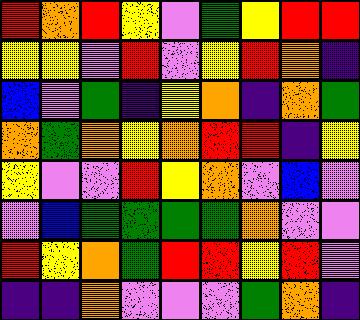[["red", "orange", "red", "yellow", "violet", "green", "yellow", "red", "red"], ["yellow", "yellow", "violet", "red", "violet", "yellow", "red", "orange", "indigo"], ["blue", "violet", "green", "indigo", "yellow", "orange", "indigo", "orange", "green"], ["orange", "green", "orange", "yellow", "orange", "red", "red", "indigo", "yellow"], ["yellow", "violet", "violet", "red", "yellow", "orange", "violet", "blue", "violet"], ["violet", "blue", "green", "green", "green", "green", "orange", "violet", "violet"], ["red", "yellow", "orange", "green", "red", "red", "yellow", "red", "violet"], ["indigo", "indigo", "orange", "violet", "violet", "violet", "green", "orange", "indigo"]]